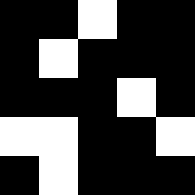[["black", "black", "white", "black", "black"], ["black", "white", "black", "black", "black"], ["black", "black", "black", "white", "black"], ["white", "white", "black", "black", "white"], ["black", "white", "black", "black", "black"]]